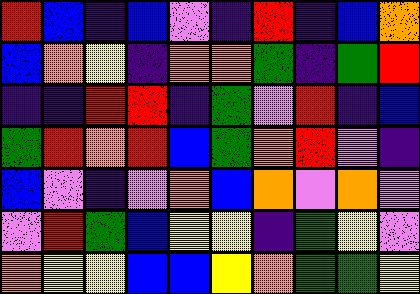[["red", "blue", "indigo", "blue", "violet", "indigo", "red", "indigo", "blue", "orange"], ["blue", "orange", "yellow", "indigo", "orange", "orange", "green", "indigo", "green", "red"], ["indigo", "indigo", "red", "red", "indigo", "green", "violet", "red", "indigo", "blue"], ["green", "red", "orange", "red", "blue", "green", "orange", "red", "violet", "indigo"], ["blue", "violet", "indigo", "violet", "orange", "blue", "orange", "violet", "orange", "violet"], ["violet", "red", "green", "blue", "yellow", "yellow", "indigo", "green", "yellow", "violet"], ["orange", "yellow", "yellow", "blue", "blue", "yellow", "orange", "green", "green", "yellow"]]